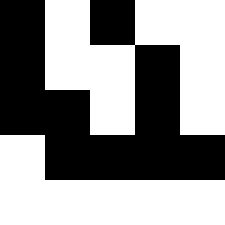[["black", "white", "black", "white", "white"], ["black", "white", "white", "black", "white"], ["black", "black", "white", "black", "white"], ["white", "black", "black", "black", "black"], ["white", "white", "white", "white", "white"]]